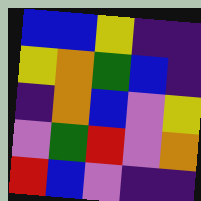[["blue", "blue", "yellow", "indigo", "indigo"], ["yellow", "orange", "green", "blue", "indigo"], ["indigo", "orange", "blue", "violet", "yellow"], ["violet", "green", "red", "violet", "orange"], ["red", "blue", "violet", "indigo", "indigo"]]